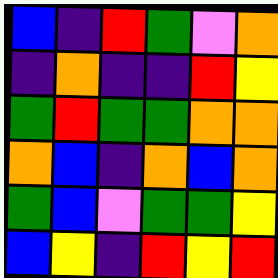[["blue", "indigo", "red", "green", "violet", "orange"], ["indigo", "orange", "indigo", "indigo", "red", "yellow"], ["green", "red", "green", "green", "orange", "orange"], ["orange", "blue", "indigo", "orange", "blue", "orange"], ["green", "blue", "violet", "green", "green", "yellow"], ["blue", "yellow", "indigo", "red", "yellow", "red"]]